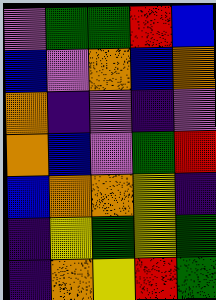[["violet", "green", "green", "red", "blue"], ["blue", "violet", "orange", "blue", "orange"], ["orange", "indigo", "violet", "indigo", "violet"], ["orange", "blue", "violet", "green", "red"], ["blue", "orange", "orange", "yellow", "indigo"], ["indigo", "yellow", "green", "yellow", "green"], ["indigo", "orange", "yellow", "red", "green"]]